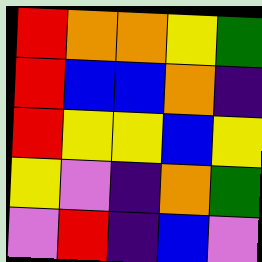[["red", "orange", "orange", "yellow", "green"], ["red", "blue", "blue", "orange", "indigo"], ["red", "yellow", "yellow", "blue", "yellow"], ["yellow", "violet", "indigo", "orange", "green"], ["violet", "red", "indigo", "blue", "violet"]]